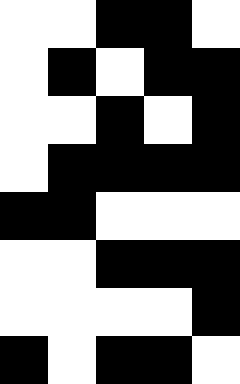[["white", "white", "black", "black", "white"], ["white", "black", "white", "black", "black"], ["white", "white", "black", "white", "black"], ["white", "black", "black", "black", "black"], ["black", "black", "white", "white", "white"], ["white", "white", "black", "black", "black"], ["white", "white", "white", "white", "black"], ["black", "white", "black", "black", "white"]]